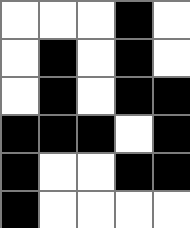[["white", "white", "white", "black", "white"], ["white", "black", "white", "black", "white"], ["white", "black", "white", "black", "black"], ["black", "black", "black", "white", "black"], ["black", "white", "white", "black", "black"], ["black", "white", "white", "white", "white"]]